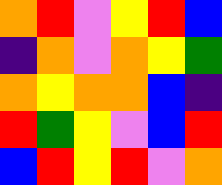[["orange", "red", "violet", "yellow", "red", "blue"], ["indigo", "orange", "violet", "orange", "yellow", "green"], ["orange", "yellow", "orange", "orange", "blue", "indigo"], ["red", "green", "yellow", "violet", "blue", "red"], ["blue", "red", "yellow", "red", "violet", "orange"]]